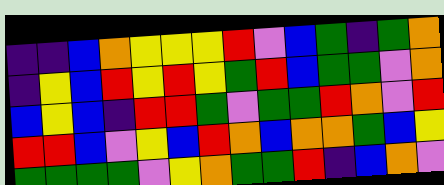[["indigo", "indigo", "blue", "orange", "yellow", "yellow", "yellow", "red", "violet", "blue", "green", "indigo", "green", "orange"], ["indigo", "yellow", "blue", "red", "yellow", "red", "yellow", "green", "red", "blue", "green", "green", "violet", "orange"], ["blue", "yellow", "blue", "indigo", "red", "red", "green", "violet", "green", "green", "red", "orange", "violet", "red"], ["red", "red", "blue", "violet", "yellow", "blue", "red", "orange", "blue", "orange", "orange", "green", "blue", "yellow"], ["green", "green", "green", "green", "violet", "yellow", "orange", "green", "green", "red", "indigo", "blue", "orange", "violet"]]